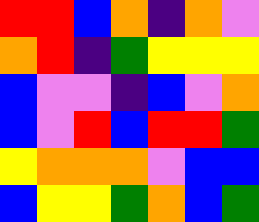[["red", "red", "blue", "orange", "indigo", "orange", "violet"], ["orange", "red", "indigo", "green", "yellow", "yellow", "yellow"], ["blue", "violet", "violet", "indigo", "blue", "violet", "orange"], ["blue", "violet", "red", "blue", "red", "red", "green"], ["yellow", "orange", "orange", "orange", "violet", "blue", "blue"], ["blue", "yellow", "yellow", "green", "orange", "blue", "green"]]